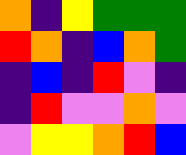[["orange", "indigo", "yellow", "green", "green", "green"], ["red", "orange", "indigo", "blue", "orange", "green"], ["indigo", "blue", "indigo", "red", "violet", "indigo"], ["indigo", "red", "violet", "violet", "orange", "violet"], ["violet", "yellow", "yellow", "orange", "red", "blue"]]